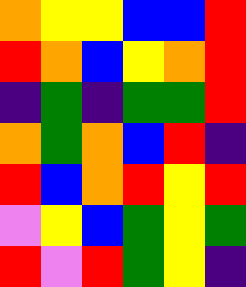[["orange", "yellow", "yellow", "blue", "blue", "red"], ["red", "orange", "blue", "yellow", "orange", "red"], ["indigo", "green", "indigo", "green", "green", "red"], ["orange", "green", "orange", "blue", "red", "indigo"], ["red", "blue", "orange", "red", "yellow", "red"], ["violet", "yellow", "blue", "green", "yellow", "green"], ["red", "violet", "red", "green", "yellow", "indigo"]]